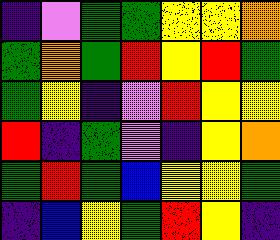[["indigo", "violet", "green", "green", "yellow", "yellow", "orange"], ["green", "orange", "green", "red", "yellow", "red", "green"], ["green", "yellow", "indigo", "violet", "red", "yellow", "yellow"], ["red", "indigo", "green", "violet", "indigo", "yellow", "orange"], ["green", "red", "green", "blue", "yellow", "yellow", "green"], ["indigo", "blue", "yellow", "green", "red", "yellow", "indigo"]]